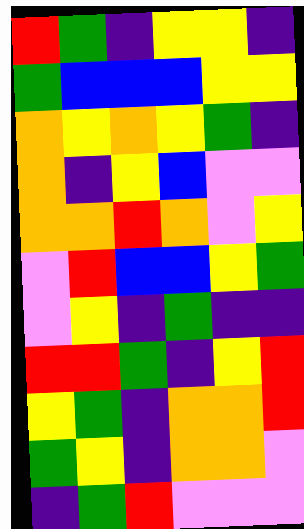[["red", "green", "indigo", "yellow", "yellow", "indigo"], ["green", "blue", "blue", "blue", "yellow", "yellow"], ["orange", "yellow", "orange", "yellow", "green", "indigo"], ["orange", "indigo", "yellow", "blue", "violet", "violet"], ["orange", "orange", "red", "orange", "violet", "yellow"], ["violet", "red", "blue", "blue", "yellow", "green"], ["violet", "yellow", "indigo", "green", "indigo", "indigo"], ["red", "red", "green", "indigo", "yellow", "red"], ["yellow", "green", "indigo", "orange", "orange", "red"], ["green", "yellow", "indigo", "orange", "orange", "violet"], ["indigo", "green", "red", "violet", "violet", "violet"]]